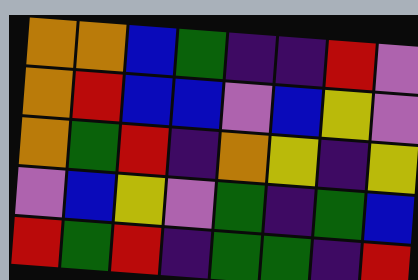[["orange", "orange", "blue", "green", "indigo", "indigo", "red", "violet"], ["orange", "red", "blue", "blue", "violet", "blue", "yellow", "violet"], ["orange", "green", "red", "indigo", "orange", "yellow", "indigo", "yellow"], ["violet", "blue", "yellow", "violet", "green", "indigo", "green", "blue"], ["red", "green", "red", "indigo", "green", "green", "indigo", "red"]]